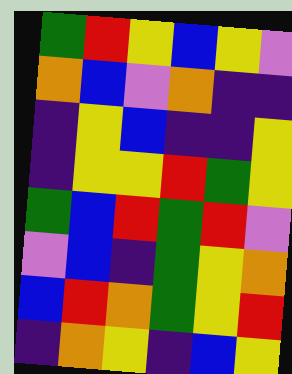[["green", "red", "yellow", "blue", "yellow", "violet"], ["orange", "blue", "violet", "orange", "indigo", "indigo"], ["indigo", "yellow", "blue", "indigo", "indigo", "yellow"], ["indigo", "yellow", "yellow", "red", "green", "yellow"], ["green", "blue", "red", "green", "red", "violet"], ["violet", "blue", "indigo", "green", "yellow", "orange"], ["blue", "red", "orange", "green", "yellow", "red"], ["indigo", "orange", "yellow", "indigo", "blue", "yellow"]]